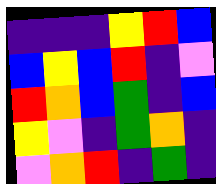[["indigo", "indigo", "indigo", "yellow", "red", "blue"], ["blue", "yellow", "blue", "red", "indigo", "violet"], ["red", "orange", "blue", "green", "indigo", "blue"], ["yellow", "violet", "indigo", "green", "orange", "indigo"], ["violet", "orange", "red", "indigo", "green", "indigo"]]